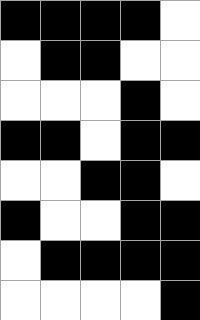[["black", "black", "black", "black", "white"], ["white", "black", "black", "white", "white"], ["white", "white", "white", "black", "white"], ["black", "black", "white", "black", "black"], ["white", "white", "black", "black", "white"], ["black", "white", "white", "black", "black"], ["white", "black", "black", "black", "black"], ["white", "white", "white", "white", "black"]]